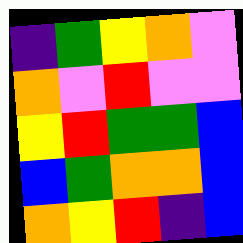[["indigo", "green", "yellow", "orange", "violet"], ["orange", "violet", "red", "violet", "violet"], ["yellow", "red", "green", "green", "blue"], ["blue", "green", "orange", "orange", "blue"], ["orange", "yellow", "red", "indigo", "blue"]]